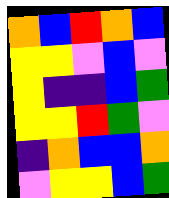[["orange", "blue", "red", "orange", "blue"], ["yellow", "yellow", "violet", "blue", "violet"], ["yellow", "indigo", "indigo", "blue", "green"], ["yellow", "yellow", "red", "green", "violet"], ["indigo", "orange", "blue", "blue", "orange"], ["violet", "yellow", "yellow", "blue", "green"]]